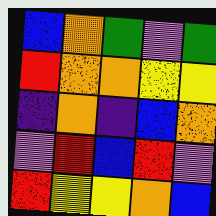[["blue", "orange", "green", "violet", "green"], ["red", "orange", "orange", "yellow", "yellow"], ["indigo", "orange", "indigo", "blue", "orange"], ["violet", "red", "blue", "red", "violet"], ["red", "yellow", "yellow", "orange", "blue"]]